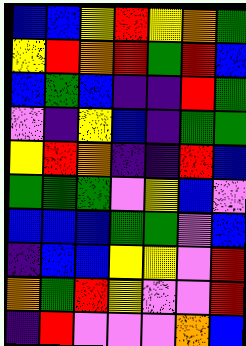[["blue", "blue", "yellow", "red", "yellow", "orange", "green"], ["yellow", "red", "orange", "red", "green", "red", "blue"], ["blue", "green", "blue", "indigo", "indigo", "red", "green"], ["violet", "indigo", "yellow", "blue", "indigo", "green", "green"], ["yellow", "red", "orange", "indigo", "indigo", "red", "blue"], ["green", "green", "green", "violet", "yellow", "blue", "violet"], ["blue", "blue", "blue", "green", "green", "violet", "blue"], ["indigo", "blue", "blue", "yellow", "yellow", "violet", "red"], ["orange", "green", "red", "yellow", "violet", "violet", "red"], ["indigo", "red", "violet", "violet", "violet", "orange", "blue"]]